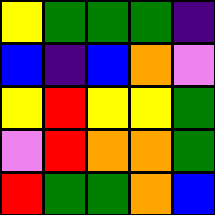[["yellow", "green", "green", "green", "indigo"], ["blue", "indigo", "blue", "orange", "violet"], ["yellow", "red", "yellow", "yellow", "green"], ["violet", "red", "orange", "orange", "green"], ["red", "green", "green", "orange", "blue"]]